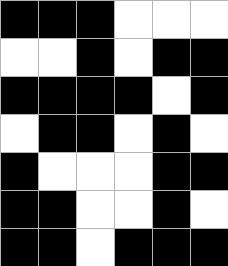[["black", "black", "black", "white", "white", "white"], ["white", "white", "black", "white", "black", "black"], ["black", "black", "black", "black", "white", "black"], ["white", "black", "black", "white", "black", "white"], ["black", "white", "white", "white", "black", "black"], ["black", "black", "white", "white", "black", "white"], ["black", "black", "white", "black", "black", "black"]]